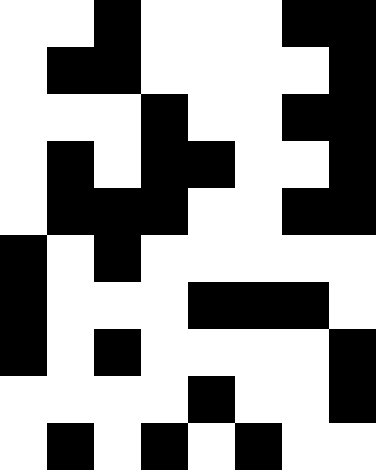[["white", "white", "black", "white", "white", "white", "black", "black"], ["white", "black", "black", "white", "white", "white", "white", "black"], ["white", "white", "white", "black", "white", "white", "black", "black"], ["white", "black", "white", "black", "black", "white", "white", "black"], ["white", "black", "black", "black", "white", "white", "black", "black"], ["black", "white", "black", "white", "white", "white", "white", "white"], ["black", "white", "white", "white", "black", "black", "black", "white"], ["black", "white", "black", "white", "white", "white", "white", "black"], ["white", "white", "white", "white", "black", "white", "white", "black"], ["white", "black", "white", "black", "white", "black", "white", "white"]]